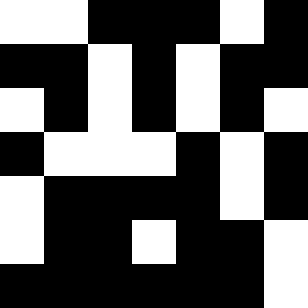[["white", "white", "black", "black", "black", "white", "black"], ["black", "black", "white", "black", "white", "black", "black"], ["white", "black", "white", "black", "white", "black", "white"], ["black", "white", "white", "white", "black", "white", "black"], ["white", "black", "black", "black", "black", "white", "black"], ["white", "black", "black", "white", "black", "black", "white"], ["black", "black", "black", "black", "black", "black", "white"]]